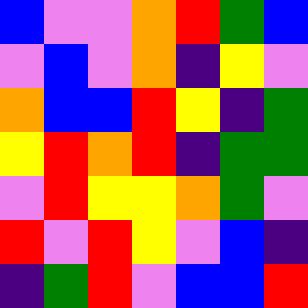[["blue", "violet", "violet", "orange", "red", "green", "blue"], ["violet", "blue", "violet", "orange", "indigo", "yellow", "violet"], ["orange", "blue", "blue", "red", "yellow", "indigo", "green"], ["yellow", "red", "orange", "red", "indigo", "green", "green"], ["violet", "red", "yellow", "yellow", "orange", "green", "violet"], ["red", "violet", "red", "yellow", "violet", "blue", "indigo"], ["indigo", "green", "red", "violet", "blue", "blue", "red"]]